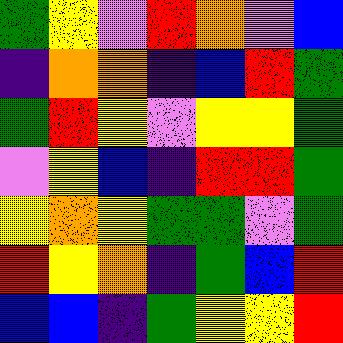[["green", "yellow", "violet", "red", "orange", "violet", "blue"], ["indigo", "orange", "orange", "indigo", "blue", "red", "green"], ["green", "red", "yellow", "violet", "yellow", "yellow", "green"], ["violet", "yellow", "blue", "indigo", "red", "red", "green"], ["yellow", "orange", "yellow", "green", "green", "violet", "green"], ["red", "yellow", "orange", "indigo", "green", "blue", "red"], ["blue", "blue", "indigo", "green", "yellow", "yellow", "red"]]